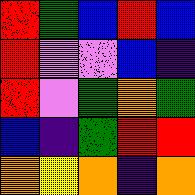[["red", "green", "blue", "red", "blue"], ["red", "violet", "violet", "blue", "indigo"], ["red", "violet", "green", "orange", "green"], ["blue", "indigo", "green", "red", "red"], ["orange", "yellow", "orange", "indigo", "orange"]]